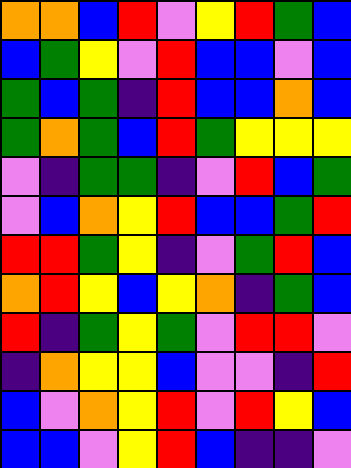[["orange", "orange", "blue", "red", "violet", "yellow", "red", "green", "blue"], ["blue", "green", "yellow", "violet", "red", "blue", "blue", "violet", "blue"], ["green", "blue", "green", "indigo", "red", "blue", "blue", "orange", "blue"], ["green", "orange", "green", "blue", "red", "green", "yellow", "yellow", "yellow"], ["violet", "indigo", "green", "green", "indigo", "violet", "red", "blue", "green"], ["violet", "blue", "orange", "yellow", "red", "blue", "blue", "green", "red"], ["red", "red", "green", "yellow", "indigo", "violet", "green", "red", "blue"], ["orange", "red", "yellow", "blue", "yellow", "orange", "indigo", "green", "blue"], ["red", "indigo", "green", "yellow", "green", "violet", "red", "red", "violet"], ["indigo", "orange", "yellow", "yellow", "blue", "violet", "violet", "indigo", "red"], ["blue", "violet", "orange", "yellow", "red", "violet", "red", "yellow", "blue"], ["blue", "blue", "violet", "yellow", "red", "blue", "indigo", "indigo", "violet"]]